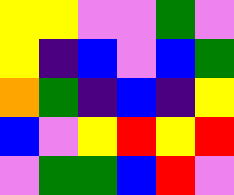[["yellow", "yellow", "violet", "violet", "green", "violet"], ["yellow", "indigo", "blue", "violet", "blue", "green"], ["orange", "green", "indigo", "blue", "indigo", "yellow"], ["blue", "violet", "yellow", "red", "yellow", "red"], ["violet", "green", "green", "blue", "red", "violet"]]